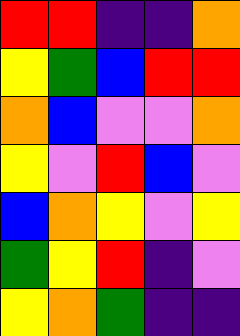[["red", "red", "indigo", "indigo", "orange"], ["yellow", "green", "blue", "red", "red"], ["orange", "blue", "violet", "violet", "orange"], ["yellow", "violet", "red", "blue", "violet"], ["blue", "orange", "yellow", "violet", "yellow"], ["green", "yellow", "red", "indigo", "violet"], ["yellow", "orange", "green", "indigo", "indigo"]]